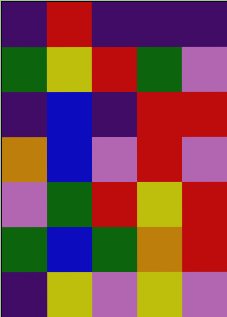[["indigo", "red", "indigo", "indigo", "indigo"], ["green", "yellow", "red", "green", "violet"], ["indigo", "blue", "indigo", "red", "red"], ["orange", "blue", "violet", "red", "violet"], ["violet", "green", "red", "yellow", "red"], ["green", "blue", "green", "orange", "red"], ["indigo", "yellow", "violet", "yellow", "violet"]]